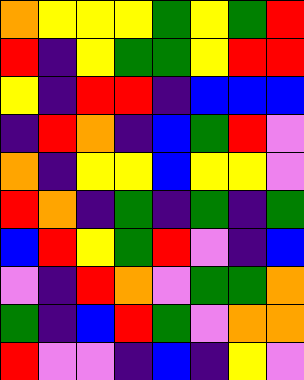[["orange", "yellow", "yellow", "yellow", "green", "yellow", "green", "red"], ["red", "indigo", "yellow", "green", "green", "yellow", "red", "red"], ["yellow", "indigo", "red", "red", "indigo", "blue", "blue", "blue"], ["indigo", "red", "orange", "indigo", "blue", "green", "red", "violet"], ["orange", "indigo", "yellow", "yellow", "blue", "yellow", "yellow", "violet"], ["red", "orange", "indigo", "green", "indigo", "green", "indigo", "green"], ["blue", "red", "yellow", "green", "red", "violet", "indigo", "blue"], ["violet", "indigo", "red", "orange", "violet", "green", "green", "orange"], ["green", "indigo", "blue", "red", "green", "violet", "orange", "orange"], ["red", "violet", "violet", "indigo", "blue", "indigo", "yellow", "violet"]]